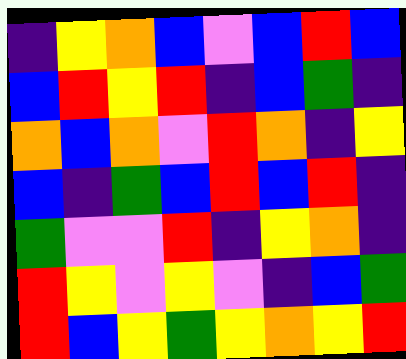[["indigo", "yellow", "orange", "blue", "violet", "blue", "red", "blue"], ["blue", "red", "yellow", "red", "indigo", "blue", "green", "indigo"], ["orange", "blue", "orange", "violet", "red", "orange", "indigo", "yellow"], ["blue", "indigo", "green", "blue", "red", "blue", "red", "indigo"], ["green", "violet", "violet", "red", "indigo", "yellow", "orange", "indigo"], ["red", "yellow", "violet", "yellow", "violet", "indigo", "blue", "green"], ["red", "blue", "yellow", "green", "yellow", "orange", "yellow", "red"]]